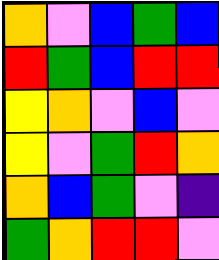[["orange", "violet", "blue", "green", "blue"], ["red", "green", "blue", "red", "red"], ["yellow", "orange", "violet", "blue", "violet"], ["yellow", "violet", "green", "red", "orange"], ["orange", "blue", "green", "violet", "indigo"], ["green", "orange", "red", "red", "violet"]]